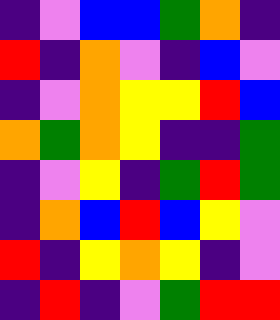[["indigo", "violet", "blue", "blue", "green", "orange", "indigo"], ["red", "indigo", "orange", "violet", "indigo", "blue", "violet"], ["indigo", "violet", "orange", "yellow", "yellow", "red", "blue"], ["orange", "green", "orange", "yellow", "indigo", "indigo", "green"], ["indigo", "violet", "yellow", "indigo", "green", "red", "green"], ["indigo", "orange", "blue", "red", "blue", "yellow", "violet"], ["red", "indigo", "yellow", "orange", "yellow", "indigo", "violet"], ["indigo", "red", "indigo", "violet", "green", "red", "red"]]